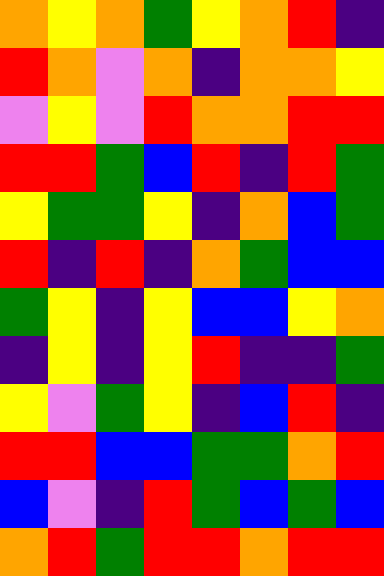[["orange", "yellow", "orange", "green", "yellow", "orange", "red", "indigo"], ["red", "orange", "violet", "orange", "indigo", "orange", "orange", "yellow"], ["violet", "yellow", "violet", "red", "orange", "orange", "red", "red"], ["red", "red", "green", "blue", "red", "indigo", "red", "green"], ["yellow", "green", "green", "yellow", "indigo", "orange", "blue", "green"], ["red", "indigo", "red", "indigo", "orange", "green", "blue", "blue"], ["green", "yellow", "indigo", "yellow", "blue", "blue", "yellow", "orange"], ["indigo", "yellow", "indigo", "yellow", "red", "indigo", "indigo", "green"], ["yellow", "violet", "green", "yellow", "indigo", "blue", "red", "indigo"], ["red", "red", "blue", "blue", "green", "green", "orange", "red"], ["blue", "violet", "indigo", "red", "green", "blue", "green", "blue"], ["orange", "red", "green", "red", "red", "orange", "red", "red"]]